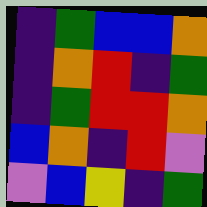[["indigo", "green", "blue", "blue", "orange"], ["indigo", "orange", "red", "indigo", "green"], ["indigo", "green", "red", "red", "orange"], ["blue", "orange", "indigo", "red", "violet"], ["violet", "blue", "yellow", "indigo", "green"]]